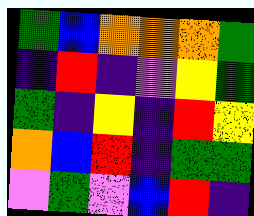[["green", "blue", "orange", "orange", "orange", "green"], ["indigo", "red", "indigo", "violet", "yellow", "green"], ["green", "indigo", "yellow", "indigo", "red", "yellow"], ["orange", "blue", "red", "indigo", "green", "green"], ["violet", "green", "violet", "blue", "red", "indigo"]]